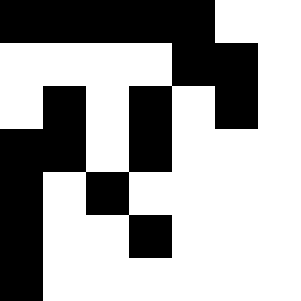[["black", "black", "black", "black", "black", "white", "white"], ["white", "white", "white", "white", "black", "black", "white"], ["white", "black", "white", "black", "white", "black", "white"], ["black", "black", "white", "black", "white", "white", "white"], ["black", "white", "black", "white", "white", "white", "white"], ["black", "white", "white", "black", "white", "white", "white"], ["black", "white", "white", "white", "white", "white", "white"]]